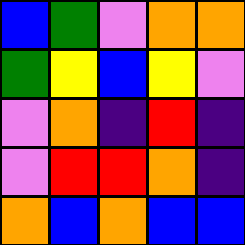[["blue", "green", "violet", "orange", "orange"], ["green", "yellow", "blue", "yellow", "violet"], ["violet", "orange", "indigo", "red", "indigo"], ["violet", "red", "red", "orange", "indigo"], ["orange", "blue", "orange", "blue", "blue"]]